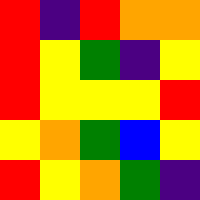[["red", "indigo", "red", "orange", "orange"], ["red", "yellow", "green", "indigo", "yellow"], ["red", "yellow", "yellow", "yellow", "red"], ["yellow", "orange", "green", "blue", "yellow"], ["red", "yellow", "orange", "green", "indigo"]]